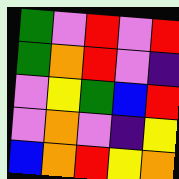[["green", "violet", "red", "violet", "red"], ["green", "orange", "red", "violet", "indigo"], ["violet", "yellow", "green", "blue", "red"], ["violet", "orange", "violet", "indigo", "yellow"], ["blue", "orange", "red", "yellow", "orange"]]